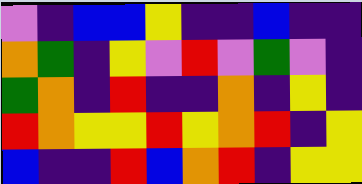[["violet", "indigo", "blue", "blue", "yellow", "indigo", "indigo", "blue", "indigo", "indigo"], ["orange", "green", "indigo", "yellow", "violet", "red", "violet", "green", "violet", "indigo"], ["green", "orange", "indigo", "red", "indigo", "indigo", "orange", "indigo", "yellow", "indigo"], ["red", "orange", "yellow", "yellow", "red", "yellow", "orange", "red", "indigo", "yellow"], ["blue", "indigo", "indigo", "red", "blue", "orange", "red", "indigo", "yellow", "yellow"]]